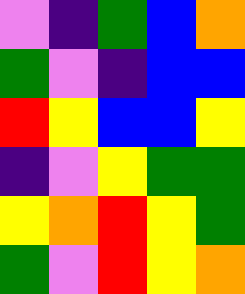[["violet", "indigo", "green", "blue", "orange"], ["green", "violet", "indigo", "blue", "blue"], ["red", "yellow", "blue", "blue", "yellow"], ["indigo", "violet", "yellow", "green", "green"], ["yellow", "orange", "red", "yellow", "green"], ["green", "violet", "red", "yellow", "orange"]]